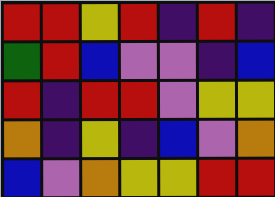[["red", "red", "yellow", "red", "indigo", "red", "indigo"], ["green", "red", "blue", "violet", "violet", "indigo", "blue"], ["red", "indigo", "red", "red", "violet", "yellow", "yellow"], ["orange", "indigo", "yellow", "indigo", "blue", "violet", "orange"], ["blue", "violet", "orange", "yellow", "yellow", "red", "red"]]